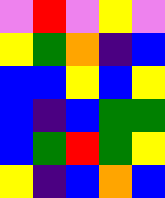[["violet", "red", "violet", "yellow", "violet"], ["yellow", "green", "orange", "indigo", "blue"], ["blue", "blue", "yellow", "blue", "yellow"], ["blue", "indigo", "blue", "green", "green"], ["blue", "green", "red", "green", "yellow"], ["yellow", "indigo", "blue", "orange", "blue"]]